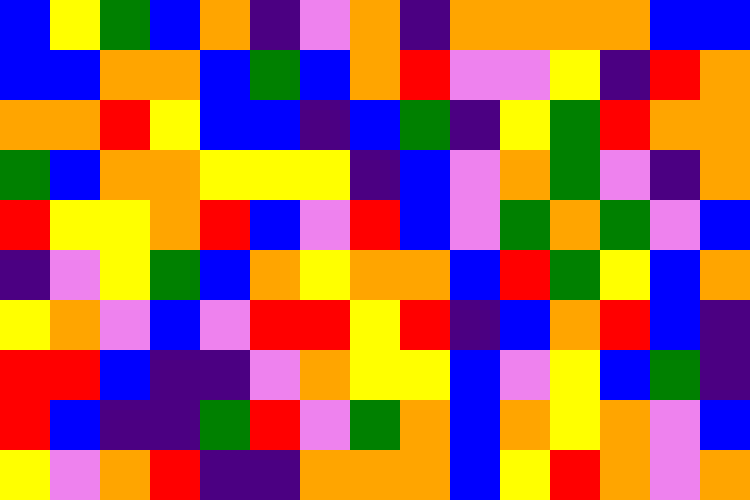[["blue", "yellow", "green", "blue", "orange", "indigo", "violet", "orange", "indigo", "orange", "orange", "orange", "orange", "blue", "blue"], ["blue", "blue", "orange", "orange", "blue", "green", "blue", "orange", "red", "violet", "violet", "yellow", "indigo", "red", "orange"], ["orange", "orange", "red", "yellow", "blue", "blue", "indigo", "blue", "green", "indigo", "yellow", "green", "red", "orange", "orange"], ["green", "blue", "orange", "orange", "yellow", "yellow", "yellow", "indigo", "blue", "violet", "orange", "green", "violet", "indigo", "orange"], ["red", "yellow", "yellow", "orange", "red", "blue", "violet", "red", "blue", "violet", "green", "orange", "green", "violet", "blue"], ["indigo", "violet", "yellow", "green", "blue", "orange", "yellow", "orange", "orange", "blue", "red", "green", "yellow", "blue", "orange"], ["yellow", "orange", "violet", "blue", "violet", "red", "red", "yellow", "red", "indigo", "blue", "orange", "red", "blue", "indigo"], ["red", "red", "blue", "indigo", "indigo", "violet", "orange", "yellow", "yellow", "blue", "violet", "yellow", "blue", "green", "indigo"], ["red", "blue", "indigo", "indigo", "green", "red", "violet", "green", "orange", "blue", "orange", "yellow", "orange", "violet", "blue"], ["yellow", "violet", "orange", "red", "indigo", "indigo", "orange", "orange", "orange", "blue", "yellow", "red", "orange", "violet", "orange"]]